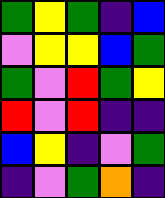[["green", "yellow", "green", "indigo", "blue"], ["violet", "yellow", "yellow", "blue", "green"], ["green", "violet", "red", "green", "yellow"], ["red", "violet", "red", "indigo", "indigo"], ["blue", "yellow", "indigo", "violet", "green"], ["indigo", "violet", "green", "orange", "indigo"]]